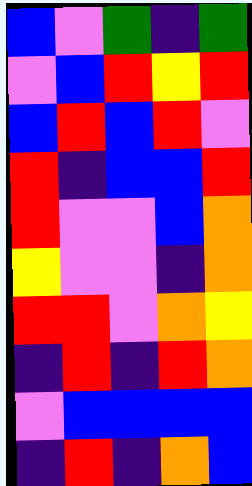[["blue", "violet", "green", "indigo", "green"], ["violet", "blue", "red", "yellow", "red"], ["blue", "red", "blue", "red", "violet"], ["red", "indigo", "blue", "blue", "red"], ["red", "violet", "violet", "blue", "orange"], ["yellow", "violet", "violet", "indigo", "orange"], ["red", "red", "violet", "orange", "yellow"], ["indigo", "red", "indigo", "red", "orange"], ["violet", "blue", "blue", "blue", "blue"], ["indigo", "red", "indigo", "orange", "blue"]]